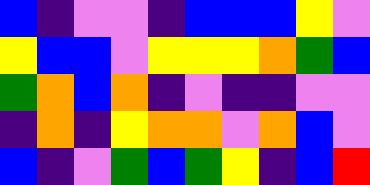[["blue", "indigo", "violet", "violet", "indigo", "blue", "blue", "blue", "yellow", "violet"], ["yellow", "blue", "blue", "violet", "yellow", "yellow", "yellow", "orange", "green", "blue"], ["green", "orange", "blue", "orange", "indigo", "violet", "indigo", "indigo", "violet", "violet"], ["indigo", "orange", "indigo", "yellow", "orange", "orange", "violet", "orange", "blue", "violet"], ["blue", "indigo", "violet", "green", "blue", "green", "yellow", "indigo", "blue", "red"]]